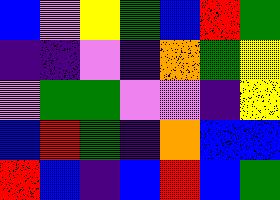[["blue", "violet", "yellow", "green", "blue", "red", "green"], ["indigo", "indigo", "violet", "indigo", "orange", "green", "yellow"], ["violet", "green", "green", "violet", "violet", "indigo", "yellow"], ["blue", "red", "green", "indigo", "orange", "blue", "blue"], ["red", "blue", "indigo", "blue", "red", "blue", "green"]]